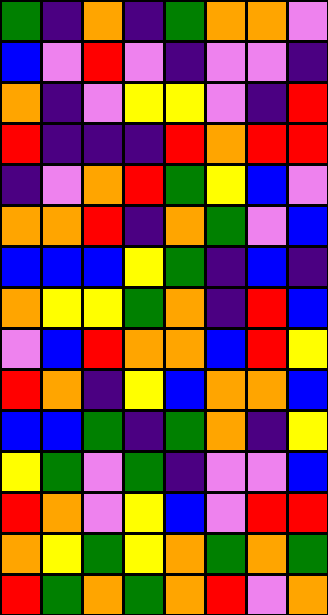[["green", "indigo", "orange", "indigo", "green", "orange", "orange", "violet"], ["blue", "violet", "red", "violet", "indigo", "violet", "violet", "indigo"], ["orange", "indigo", "violet", "yellow", "yellow", "violet", "indigo", "red"], ["red", "indigo", "indigo", "indigo", "red", "orange", "red", "red"], ["indigo", "violet", "orange", "red", "green", "yellow", "blue", "violet"], ["orange", "orange", "red", "indigo", "orange", "green", "violet", "blue"], ["blue", "blue", "blue", "yellow", "green", "indigo", "blue", "indigo"], ["orange", "yellow", "yellow", "green", "orange", "indigo", "red", "blue"], ["violet", "blue", "red", "orange", "orange", "blue", "red", "yellow"], ["red", "orange", "indigo", "yellow", "blue", "orange", "orange", "blue"], ["blue", "blue", "green", "indigo", "green", "orange", "indigo", "yellow"], ["yellow", "green", "violet", "green", "indigo", "violet", "violet", "blue"], ["red", "orange", "violet", "yellow", "blue", "violet", "red", "red"], ["orange", "yellow", "green", "yellow", "orange", "green", "orange", "green"], ["red", "green", "orange", "green", "orange", "red", "violet", "orange"]]